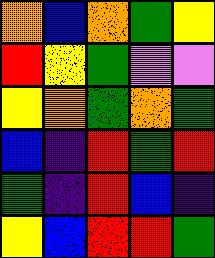[["orange", "blue", "orange", "green", "yellow"], ["red", "yellow", "green", "violet", "violet"], ["yellow", "orange", "green", "orange", "green"], ["blue", "indigo", "red", "green", "red"], ["green", "indigo", "red", "blue", "indigo"], ["yellow", "blue", "red", "red", "green"]]